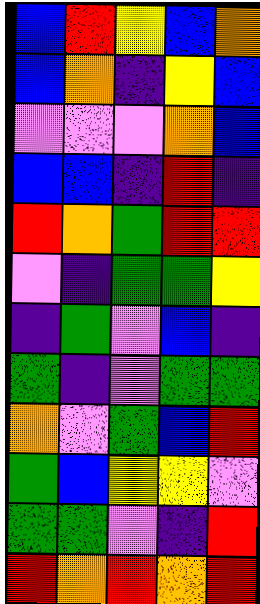[["blue", "red", "yellow", "blue", "orange"], ["blue", "orange", "indigo", "yellow", "blue"], ["violet", "violet", "violet", "orange", "blue"], ["blue", "blue", "indigo", "red", "indigo"], ["red", "orange", "green", "red", "red"], ["violet", "indigo", "green", "green", "yellow"], ["indigo", "green", "violet", "blue", "indigo"], ["green", "indigo", "violet", "green", "green"], ["orange", "violet", "green", "blue", "red"], ["green", "blue", "yellow", "yellow", "violet"], ["green", "green", "violet", "indigo", "red"], ["red", "orange", "red", "orange", "red"]]